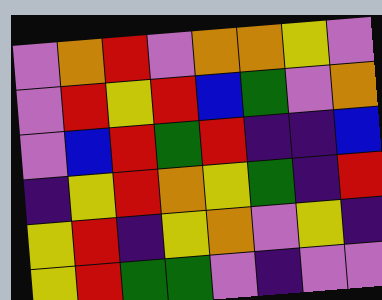[["violet", "orange", "red", "violet", "orange", "orange", "yellow", "violet"], ["violet", "red", "yellow", "red", "blue", "green", "violet", "orange"], ["violet", "blue", "red", "green", "red", "indigo", "indigo", "blue"], ["indigo", "yellow", "red", "orange", "yellow", "green", "indigo", "red"], ["yellow", "red", "indigo", "yellow", "orange", "violet", "yellow", "indigo"], ["yellow", "red", "green", "green", "violet", "indigo", "violet", "violet"]]